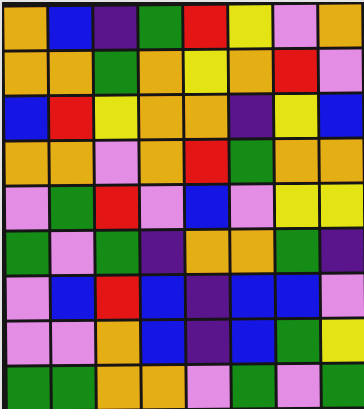[["orange", "blue", "indigo", "green", "red", "yellow", "violet", "orange"], ["orange", "orange", "green", "orange", "yellow", "orange", "red", "violet"], ["blue", "red", "yellow", "orange", "orange", "indigo", "yellow", "blue"], ["orange", "orange", "violet", "orange", "red", "green", "orange", "orange"], ["violet", "green", "red", "violet", "blue", "violet", "yellow", "yellow"], ["green", "violet", "green", "indigo", "orange", "orange", "green", "indigo"], ["violet", "blue", "red", "blue", "indigo", "blue", "blue", "violet"], ["violet", "violet", "orange", "blue", "indigo", "blue", "green", "yellow"], ["green", "green", "orange", "orange", "violet", "green", "violet", "green"]]